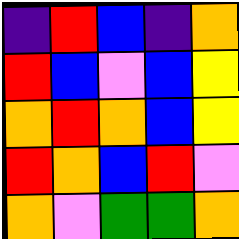[["indigo", "red", "blue", "indigo", "orange"], ["red", "blue", "violet", "blue", "yellow"], ["orange", "red", "orange", "blue", "yellow"], ["red", "orange", "blue", "red", "violet"], ["orange", "violet", "green", "green", "orange"]]